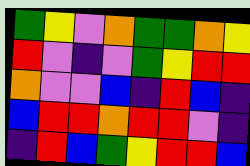[["green", "yellow", "violet", "orange", "green", "green", "orange", "yellow"], ["red", "violet", "indigo", "violet", "green", "yellow", "red", "red"], ["orange", "violet", "violet", "blue", "indigo", "red", "blue", "indigo"], ["blue", "red", "red", "orange", "red", "red", "violet", "indigo"], ["indigo", "red", "blue", "green", "yellow", "red", "red", "blue"]]